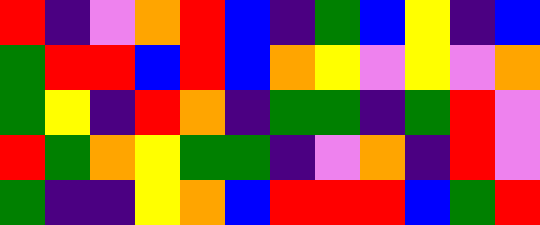[["red", "indigo", "violet", "orange", "red", "blue", "indigo", "green", "blue", "yellow", "indigo", "blue"], ["green", "red", "red", "blue", "red", "blue", "orange", "yellow", "violet", "yellow", "violet", "orange"], ["green", "yellow", "indigo", "red", "orange", "indigo", "green", "green", "indigo", "green", "red", "violet"], ["red", "green", "orange", "yellow", "green", "green", "indigo", "violet", "orange", "indigo", "red", "violet"], ["green", "indigo", "indigo", "yellow", "orange", "blue", "red", "red", "red", "blue", "green", "red"]]